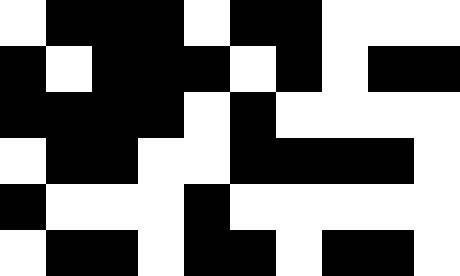[["white", "black", "black", "black", "white", "black", "black", "white", "white", "white"], ["black", "white", "black", "black", "black", "white", "black", "white", "black", "black"], ["black", "black", "black", "black", "white", "black", "white", "white", "white", "white"], ["white", "black", "black", "white", "white", "black", "black", "black", "black", "white"], ["black", "white", "white", "white", "black", "white", "white", "white", "white", "white"], ["white", "black", "black", "white", "black", "black", "white", "black", "black", "white"]]